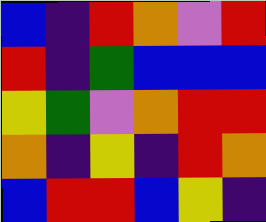[["blue", "indigo", "red", "orange", "violet", "red"], ["red", "indigo", "green", "blue", "blue", "blue"], ["yellow", "green", "violet", "orange", "red", "red"], ["orange", "indigo", "yellow", "indigo", "red", "orange"], ["blue", "red", "red", "blue", "yellow", "indigo"]]